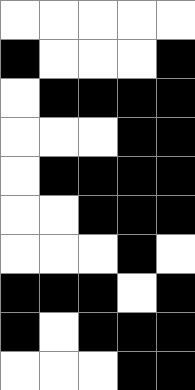[["white", "white", "white", "white", "white"], ["black", "white", "white", "white", "black"], ["white", "black", "black", "black", "black"], ["white", "white", "white", "black", "black"], ["white", "black", "black", "black", "black"], ["white", "white", "black", "black", "black"], ["white", "white", "white", "black", "white"], ["black", "black", "black", "white", "black"], ["black", "white", "black", "black", "black"], ["white", "white", "white", "black", "black"]]